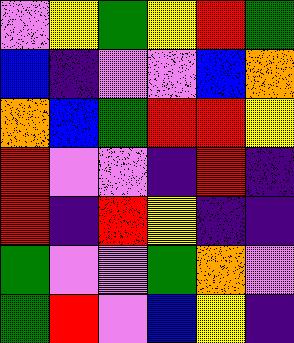[["violet", "yellow", "green", "yellow", "red", "green"], ["blue", "indigo", "violet", "violet", "blue", "orange"], ["orange", "blue", "green", "red", "red", "yellow"], ["red", "violet", "violet", "indigo", "red", "indigo"], ["red", "indigo", "red", "yellow", "indigo", "indigo"], ["green", "violet", "violet", "green", "orange", "violet"], ["green", "red", "violet", "blue", "yellow", "indigo"]]